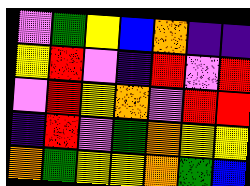[["violet", "green", "yellow", "blue", "orange", "indigo", "indigo"], ["yellow", "red", "violet", "indigo", "red", "violet", "red"], ["violet", "red", "yellow", "orange", "violet", "red", "red"], ["indigo", "red", "violet", "green", "orange", "yellow", "yellow"], ["orange", "green", "yellow", "yellow", "orange", "green", "blue"]]